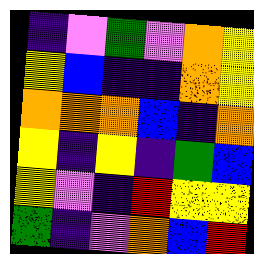[["indigo", "violet", "green", "violet", "orange", "yellow"], ["yellow", "blue", "indigo", "indigo", "orange", "yellow"], ["orange", "orange", "orange", "blue", "indigo", "orange"], ["yellow", "indigo", "yellow", "indigo", "green", "blue"], ["yellow", "violet", "indigo", "red", "yellow", "yellow"], ["green", "indigo", "violet", "orange", "blue", "red"]]